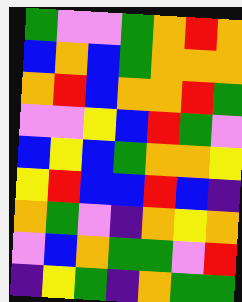[["green", "violet", "violet", "green", "orange", "red", "orange"], ["blue", "orange", "blue", "green", "orange", "orange", "orange"], ["orange", "red", "blue", "orange", "orange", "red", "green"], ["violet", "violet", "yellow", "blue", "red", "green", "violet"], ["blue", "yellow", "blue", "green", "orange", "orange", "yellow"], ["yellow", "red", "blue", "blue", "red", "blue", "indigo"], ["orange", "green", "violet", "indigo", "orange", "yellow", "orange"], ["violet", "blue", "orange", "green", "green", "violet", "red"], ["indigo", "yellow", "green", "indigo", "orange", "green", "green"]]